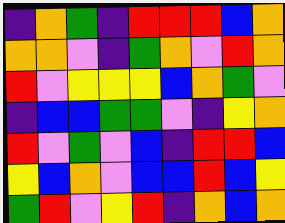[["indigo", "orange", "green", "indigo", "red", "red", "red", "blue", "orange"], ["orange", "orange", "violet", "indigo", "green", "orange", "violet", "red", "orange"], ["red", "violet", "yellow", "yellow", "yellow", "blue", "orange", "green", "violet"], ["indigo", "blue", "blue", "green", "green", "violet", "indigo", "yellow", "orange"], ["red", "violet", "green", "violet", "blue", "indigo", "red", "red", "blue"], ["yellow", "blue", "orange", "violet", "blue", "blue", "red", "blue", "yellow"], ["green", "red", "violet", "yellow", "red", "indigo", "orange", "blue", "orange"]]